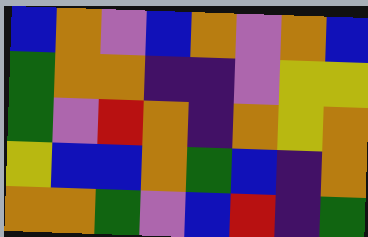[["blue", "orange", "violet", "blue", "orange", "violet", "orange", "blue"], ["green", "orange", "orange", "indigo", "indigo", "violet", "yellow", "yellow"], ["green", "violet", "red", "orange", "indigo", "orange", "yellow", "orange"], ["yellow", "blue", "blue", "orange", "green", "blue", "indigo", "orange"], ["orange", "orange", "green", "violet", "blue", "red", "indigo", "green"]]